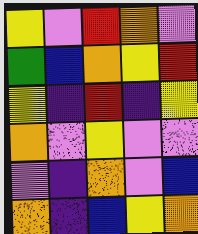[["yellow", "violet", "red", "orange", "violet"], ["green", "blue", "orange", "yellow", "red"], ["yellow", "indigo", "red", "indigo", "yellow"], ["orange", "violet", "yellow", "violet", "violet"], ["violet", "indigo", "orange", "violet", "blue"], ["orange", "indigo", "blue", "yellow", "orange"]]